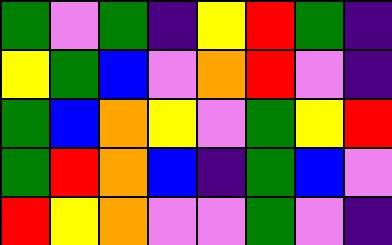[["green", "violet", "green", "indigo", "yellow", "red", "green", "indigo"], ["yellow", "green", "blue", "violet", "orange", "red", "violet", "indigo"], ["green", "blue", "orange", "yellow", "violet", "green", "yellow", "red"], ["green", "red", "orange", "blue", "indigo", "green", "blue", "violet"], ["red", "yellow", "orange", "violet", "violet", "green", "violet", "indigo"]]